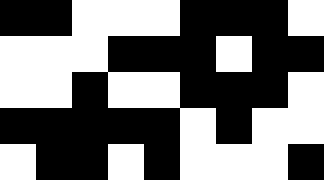[["black", "black", "white", "white", "white", "black", "black", "black", "white"], ["white", "white", "white", "black", "black", "black", "white", "black", "black"], ["white", "white", "black", "white", "white", "black", "black", "black", "white"], ["black", "black", "black", "black", "black", "white", "black", "white", "white"], ["white", "black", "black", "white", "black", "white", "white", "white", "black"]]